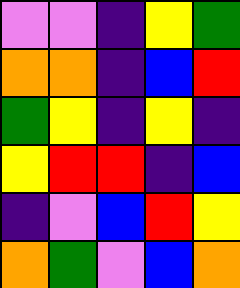[["violet", "violet", "indigo", "yellow", "green"], ["orange", "orange", "indigo", "blue", "red"], ["green", "yellow", "indigo", "yellow", "indigo"], ["yellow", "red", "red", "indigo", "blue"], ["indigo", "violet", "blue", "red", "yellow"], ["orange", "green", "violet", "blue", "orange"]]